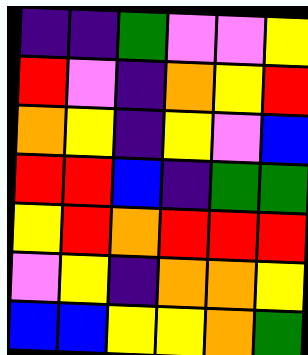[["indigo", "indigo", "green", "violet", "violet", "yellow"], ["red", "violet", "indigo", "orange", "yellow", "red"], ["orange", "yellow", "indigo", "yellow", "violet", "blue"], ["red", "red", "blue", "indigo", "green", "green"], ["yellow", "red", "orange", "red", "red", "red"], ["violet", "yellow", "indigo", "orange", "orange", "yellow"], ["blue", "blue", "yellow", "yellow", "orange", "green"]]